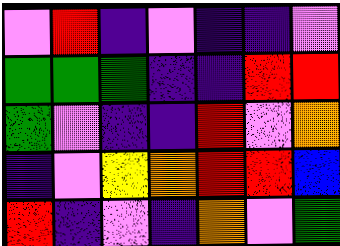[["violet", "red", "indigo", "violet", "indigo", "indigo", "violet"], ["green", "green", "green", "indigo", "indigo", "red", "red"], ["green", "violet", "indigo", "indigo", "red", "violet", "orange"], ["indigo", "violet", "yellow", "orange", "red", "red", "blue"], ["red", "indigo", "violet", "indigo", "orange", "violet", "green"]]